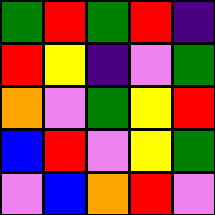[["green", "red", "green", "red", "indigo"], ["red", "yellow", "indigo", "violet", "green"], ["orange", "violet", "green", "yellow", "red"], ["blue", "red", "violet", "yellow", "green"], ["violet", "blue", "orange", "red", "violet"]]